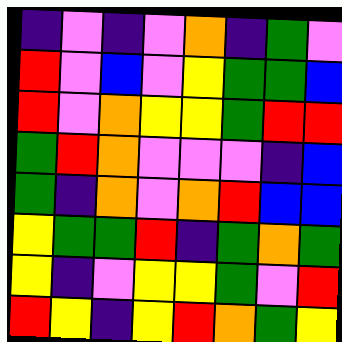[["indigo", "violet", "indigo", "violet", "orange", "indigo", "green", "violet"], ["red", "violet", "blue", "violet", "yellow", "green", "green", "blue"], ["red", "violet", "orange", "yellow", "yellow", "green", "red", "red"], ["green", "red", "orange", "violet", "violet", "violet", "indigo", "blue"], ["green", "indigo", "orange", "violet", "orange", "red", "blue", "blue"], ["yellow", "green", "green", "red", "indigo", "green", "orange", "green"], ["yellow", "indigo", "violet", "yellow", "yellow", "green", "violet", "red"], ["red", "yellow", "indigo", "yellow", "red", "orange", "green", "yellow"]]